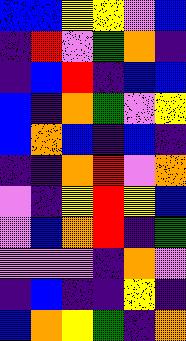[["blue", "blue", "yellow", "yellow", "violet", "blue"], ["indigo", "red", "violet", "green", "orange", "indigo"], ["indigo", "blue", "red", "indigo", "blue", "blue"], ["blue", "indigo", "orange", "green", "violet", "yellow"], ["blue", "orange", "blue", "indigo", "blue", "indigo"], ["indigo", "indigo", "orange", "red", "violet", "orange"], ["violet", "indigo", "yellow", "red", "yellow", "blue"], ["violet", "blue", "orange", "red", "indigo", "green"], ["violet", "violet", "violet", "indigo", "orange", "violet"], ["indigo", "blue", "indigo", "indigo", "yellow", "indigo"], ["blue", "orange", "yellow", "green", "indigo", "orange"]]